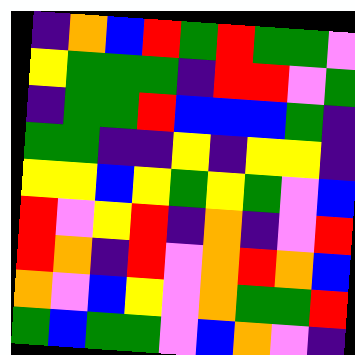[["indigo", "orange", "blue", "red", "green", "red", "green", "green", "violet"], ["yellow", "green", "green", "green", "indigo", "red", "red", "violet", "green"], ["indigo", "green", "green", "red", "blue", "blue", "blue", "green", "indigo"], ["green", "green", "indigo", "indigo", "yellow", "indigo", "yellow", "yellow", "indigo"], ["yellow", "yellow", "blue", "yellow", "green", "yellow", "green", "violet", "blue"], ["red", "violet", "yellow", "red", "indigo", "orange", "indigo", "violet", "red"], ["red", "orange", "indigo", "red", "violet", "orange", "red", "orange", "blue"], ["orange", "violet", "blue", "yellow", "violet", "orange", "green", "green", "red"], ["green", "blue", "green", "green", "violet", "blue", "orange", "violet", "indigo"]]